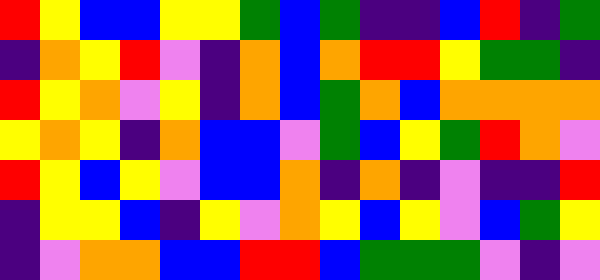[["red", "yellow", "blue", "blue", "yellow", "yellow", "green", "blue", "green", "indigo", "indigo", "blue", "red", "indigo", "green"], ["indigo", "orange", "yellow", "red", "violet", "indigo", "orange", "blue", "orange", "red", "red", "yellow", "green", "green", "indigo"], ["red", "yellow", "orange", "violet", "yellow", "indigo", "orange", "blue", "green", "orange", "blue", "orange", "orange", "orange", "orange"], ["yellow", "orange", "yellow", "indigo", "orange", "blue", "blue", "violet", "green", "blue", "yellow", "green", "red", "orange", "violet"], ["red", "yellow", "blue", "yellow", "violet", "blue", "blue", "orange", "indigo", "orange", "indigo", "violet", "indigo", "indigo", "red"], ["indigo", "yellow", "yellow", "blue", "indigo", "yellow", "violet", "orange", "yellow", "blue", "yellow", "violet", "blue", "green", "yellow"], ["indigo", "violet", "orange", "orange", "blue", "blue", "red", "red", "blue", "green", "green", "green", "violet", "indigo", "violet"]]